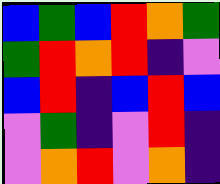[["blue", "green", "blue", "red", "orange", "green"], ["green", "red", "orange", "red", "indigo", "violet"], ["blue", "red", "indigo", "blue", "red", "blue"], ["violet", "green", "indigo", "violet", "red", "indigo"], ["violet", "orange", "red", "violet", "orange", "indigo"]]